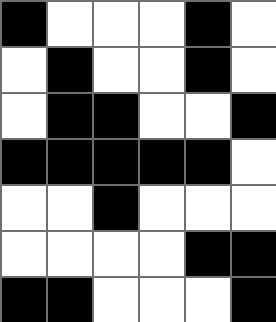[["black", "white", "white", "white", "black", "white"], ["white", "black", "white", "white", "black", "white"], ["white", "black", "black", "white", "white", "black"], ["black", "black", "black", "black", "black", "white"], ["white", "white", "black", "white", "white", "white"], ["white", "white", "white", "white", "black", "black"], ["black", "black", "white", "white", "white", "black"]]